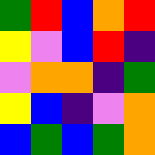[["green", "red", "blue", "orange", "red"], ["yellow", "violet", "blue", "red", "indigo"], ["violet", "orange", "orange", "indigo", "green"], ["yellow", "blue", "indigo", "violet", "orange"], ["blue", "green", "blue", "green", "orange"]]